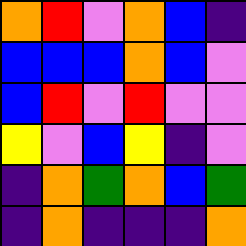[["orange", "red", "violet", "orange", "blue", "indigo"], ["blue", "blue", "blue", "orange", "blue", "violet"], ["blue", "red", "violet", "red", "violet", "violet"], ["yellow", "violet", "blue", "yellow", "indigo", "violet"], ["indigo", "orange", "green", "orange", "blue", "green"], ["indigo", "orange", "indigo", "indigo", "indigo", "orange"]]